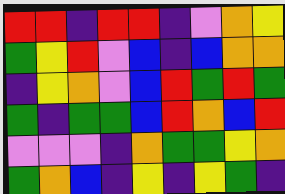[["red", "red", "indigo", "red", "red", "indigo", "violet", "orange", "yellow"], ["green", "yellow", "red", "violet", "blue", "indigo", "blue", "orange", "orange"], ["indigo", "yellow", "orange", "violet", "blue", "red", "green", "red", "green"], ["green", "indigo", "green", "green", "blue", "red", "orange", "blue", "red"], ["violet", "violet", "violet", "indigo", "orange", "green", "green", "yellow", "orange"], ["green", "orange", "blue", "indigo", "yellow", "indigo", "yellow", "green", "indigo"]]